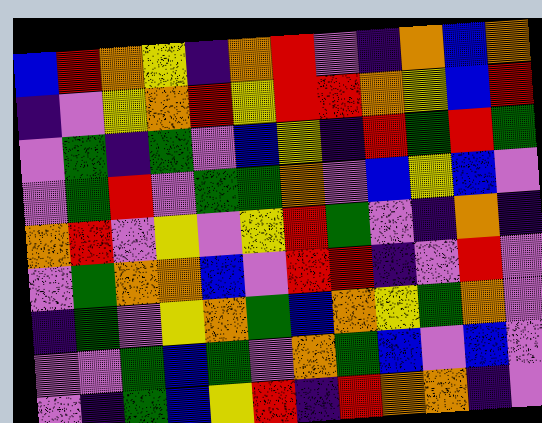[["blue", "red", "orange", "yellow", "indigo", "orange", "red", "violet", "indigo", "orange", "blue", "orange"], ["indigo", "violet", "yellow", "orange", "red", "yellow", "red", "red", "orange", "yellow", "blue", "red"], ["violet", "green", "indigo", "green", "violet", "blue", "yellow", "indigo", "red", "green", "red", "green"], ["violet", "green", "red", "violet", "green", "green", "orange", "violet", "blue", "yellow", "blue", "violet"], ["orange", "red", "violet", "yellow", "violet", "yellow", "red", "green", "violet", "indigo", "orange", "indigo"], ["violet", "green", "orange", "orange", "blue", "violet", "red", "red", "indigo", "violet", "red", "violet"], ["indigo", "green", "violet", "yellow", "orange", "green", "blue", "orange", "yellow", "green", "orange", "violet"], ["violet", "violet", "green", "blue", "green", "violet", "orange", "green", "blue", "violet", "blue", "violet"], ["violet", "indigo", "green", "blue", "yellow", "red", "indigo", "red", "orange", "orange", "indigo", "violet"]]